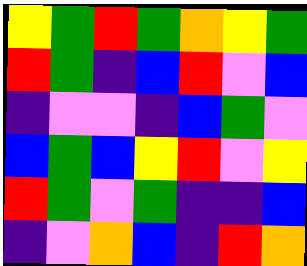[["yellow", "green", "red", "green", "orange", "yellow", "green"], ["red", "green", "indigo", "blue", "red", "violet", "blue"], ["indigo", "violet", "violet", "indigo", "blue", "green", "violet"], ["blue", "green", "blue", "yellow", "red", "violet", "yellow"], ["red", "green", "violet", "green", "indigo", "indigo", "blue"], ["indigo", "violet", "orange", "blue", "indigo", "red", "orange"]]